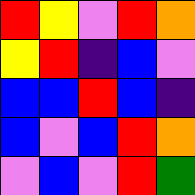[["red", "yellow", "violet", "red", "orange"], ["yellow", "red", "indigo", "blue", "violet"], ["blue", "blue", "red", "blue", "indigo"], ["blue", "violet", "blue", "red", "orange"], ["violet", "blue", "violet", "red", "green"]]